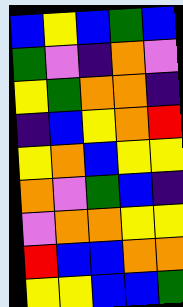[["blue", "yellow", "blue", "green", "blue"], ["green", "violet", "indigo", "orange", "violet"], ["yellow", "green", "orange", "orange", "indigo"], ["indigo", "blue", "yellow", "orange", "red"], ["yellow", "orange", "blue", "yellow", "yellow"], ["orange", "violet", "green", "blue", "indigo"], ["violet", "orange", "orange", "yellow", "yellow"], ["red", "blue", "blue", "orange", "orange"], ["yellow", "yellow", "blue", "blue", "green"]]